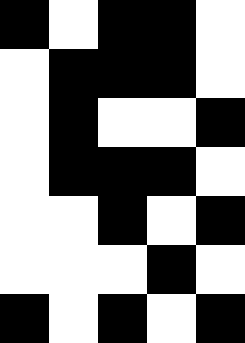[["black", "white", "black", "black", "white"], ["white", "black", "black", "black", "white"], ["white", "black", "white", "white", "black"], ["white", "black", "black", "black", "white"], ["white", "white", "black", "white", "black"], ["white", "white", "white", "black", "white"], ["black", "white", "black", "white", "black"]]